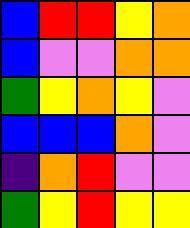[["blue", "red", "red", "yellow", "orange"], ["blue", "violet", "violet", "orange", "orange"], ["green", "yellow", "orange", "yellow", "violet"], ["blue", "blue", "blue", "orange", "violet"], ["indigo", "orange", "red", "violet", "violet"], ["green", "yellow", "red", "yellow", "yellow"]]